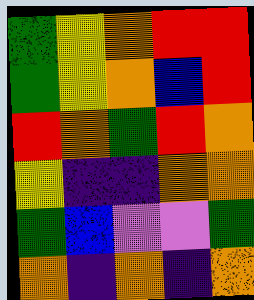[["green", "yellow", "orange", "red", "red"], ["green", "yellow", "orange", "blue", "red"], ["red", "orange", "green", "red", "orange"], ["yellow", "indigo", "indigo", "orange", "orange"], ["green", "blue", "violet", "violet", "green"], ["orange", "indigo", "orange", "indigo", "orange"]]